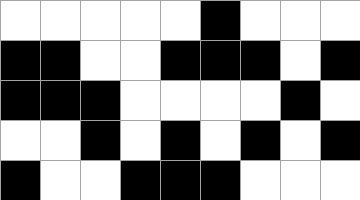[["white", "white", "white", "white", "white", "black", "white", "white", "white"], ["black", "black", "white", "white", "black", "black", "black", "white", "black"], ["black", "black", "black", "white", "white", "white", "white", "black", "white"], ["white", "white", "black", "white", "black", "white", "black", "white", "black"], ["black", "white", "white", "black", "black", "black", "white", "white", "white"]]